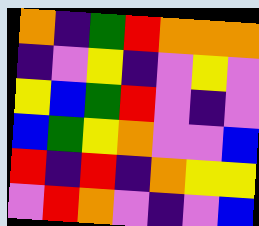[["orange", "indigo", "green", "red", "orange", "orange", "orange"], ["indigo", "violet", "yellow", "indigo", "violet", "yellow", "violet"], ["yellow", "blue", "green", "red", "violet", "indigo", "violet"], ["blue", "green", "yellow", "orange", "violet", "violet", "blue"], ["red", "indigo", "red", "indigo", "orange", "yellow", "yellow"], ["violet", "red", "orange", "violet", "indigo", "violet", "blue"]]